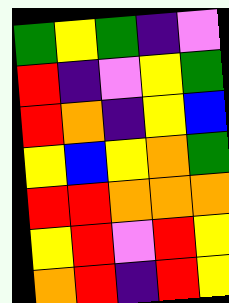[["green", "yellow", "green", "indigo", "violet"], ["red", "indigo", "violet", "yellow", "green"], ["red", "orange", "indigo", "yellow", "blue"], ["yellow", "blue", "yellow", "orange", "green"], ["red", "red", "orange", "orange", "orange"], ["yellow", "red", "violet", "red", "yellow"], ["orange", "red", "indigo", "red", "yellow"]]